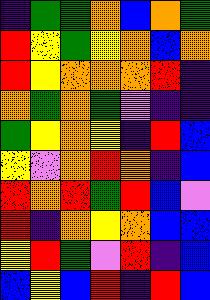[["indigo", "green", "green", "orange", "blue", "orange", "green"], ["red", "yellow", "green", "yellow", "orange", "blue", "orange"], ["red", "yellow", "orange", "orange", "orange", "red", "indigo"], ["orange", "green", "orange", "green", "violet", "indigo", "indigo"], ["green", "yellow", "orange", "yellow", "indigo", "red", "blue"], ["yellow", "violet", "orange", "red", "orange", "indigo", "blue"], ["red", "orange", "red", "green", "red", "blue", "violet"], ["red", "indigo", "orange", "yellow", "orange", "blue", "blue"], ["yellow", "red", "green", "violet", "red", "indigo", "blue"], ["blue", "yellow", "blue", "red", "indigo", "red", "blue"]]